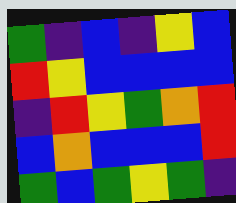[["green", "indigo", "blue", "indigo", "yellow", "blue"], ["red", "yellow", "blue", "blue", "blue", "blue"], ["indigo", "red", "yellow", "green", "orange", "red"], ["blue", "orange", "blue", "blue", "blue", "red"], ["green", "blue", "green", "yellow", "green", "indigo"]]